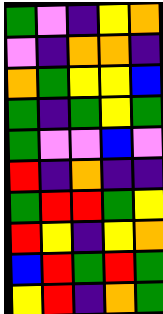[["green", "violet", "indigo", "yellow", "orange"], ["violet", "indigo", "orange", "orange", "indigo"], ["orange", "green", "yellow", "yellow", "blue"], ["green", "indigo", "green", "yellow", "green"], ["green", "violet", "violet", "blue", "violet"], ["red", "indigo", "orange", "indigo", "indigo"], ["green", "red", "red", "green", "yellow"], ["red", "yellow", "indigo", "yellow", "orange"], ["blue", "red", "green", "red", "green"], ["yellow", "red", "indigo", "orange", "green"]]